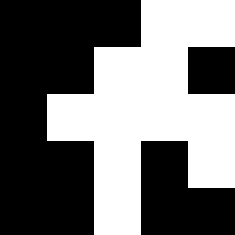[["black", "black", "black", "white", "white"], ["black", "black", "white", "white", "black"], ["black", "white", "white", "white", "white"], ["black", "black", "white", "black", "white"], ["black", "black", "white", "black", "black"]]